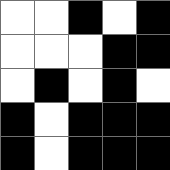[["white", "white", "black", "white", "black"], ["white", "white", "white", "black", "black"], ["white", "black", "white", "black", "white"], ["black", "white", "black", "black", "black"], ["black", "white", "black", "black", "black"]]